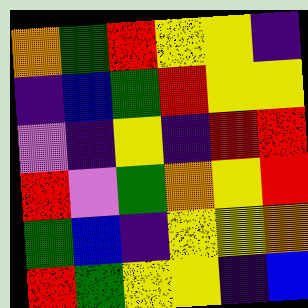[["orange", "green", "red", "yellow", "yellow", "indigo"], ["indigo", "blue", "green", "red", "yellow", "yellow"], ["violet", "indigo", "yellow", "indigo", "red", "red"], ["red", "violet", "green", "orange", "yellow", "red"], ["green", "blue", "indigo", "yellow", "yellow", "orange"], ["red", "green", "yellow", "yellow", "indigo", "blue"]]